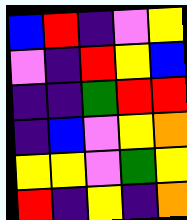[["blue", "red", "indigo", "violet", "yellow"], ["violet", "indigo", "red", "yellow", "blue"], ["indigo", "indigo", "green", "red", "red"], ["indigo", "blue", "violet", "yellow", "orange"], ["yellow", "yellow", "violet", "green", "yellow"], ["red", "indigo", "yellow", "indigo", "orange"]]